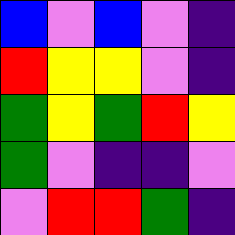[["blue", "violet", "blue", "violet", "indigo"], ["red", "yellow", "yellow", "violet", "indigo"], ["green", "yellow", "green", "red", "yellow"], ["green", "violet", "indigo", "indigo", "violet"], ["violet", "red", "red", "green", "indigo"]]